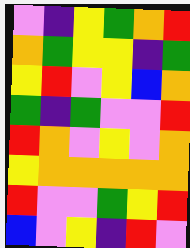[["violet", "indigo", "yellow", "green", "orange", "red"], ["orange", "green", "yellow", "yellow", "indigo", "green"], ["yellow", "red", "violet", "yellow", "blue", "orange"], ["green", "indigo", "green", "violet", "violet", "red"], ["red", "orange", "violet", "yellow", "violet", "orange"], ["yellow", "orange", "orange", "orange", "orange", "orange"], ["red", "violet", "violet", "green", "yellow", "red"], ["blue", "violet", "yellow", "indigo", "red", "violet"]]